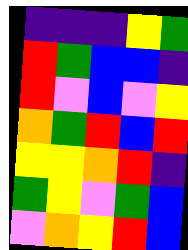[["indigo", "indigo", "indigo", "yellow", "green"], ["red", "green", "blue", "blue", "indigo"], ["red", "violet", "blue", "violet", "yellow"], ["orange", "green", "red", "blue", "red"], ["yellow", "yellow", "orange", "red", "indigo"], ["green", "yellow", "violet", "green", "blue"], ["violet", "orange", "yellow", "red", "blue"]]